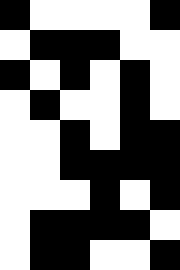[["black", "white", "white", "white", "white", "black"], ["white", "black", "black", "black", "white", "white"], ["black", "white", "black", "white", "black", "white"], ["white", "black", "white", "white", "black", "white"], ["white", "white", "black", "white", "black", "black"], ["white", "white", "black", "black", "black", "black"], ["white", "white", "white", "black", "white", "black"], ["white", "black", "black", "black", "black", "white"], ["white", "black", "black", "white", "white", "black"]]